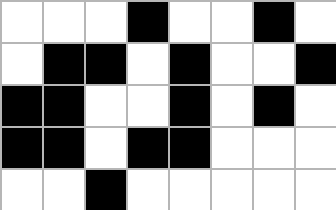[["white", "white", "white", "black", "white", "white", "black", "white"], ["white", "black", "black", "white", "black", "white", "white", "black"], ["black", "black", "white", "white", "black", "white", "black", "white"], ["black", "black", "white", "black", "black", "white", "white", "white"], ["white", "white", "black", "white", "white", "white", "white", "white"]]